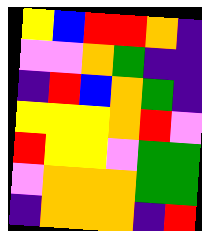[["yellow", "blue", "red", "red", "orange", "indigo"], ["violet", "violet", "orange", "green", "indigo", "indigo"], ["indigo", "red", "blue", "orange", "green", "indigo"], ["yellow", "yellow", "yellow", "orange", "red", "violet"], ["red", "yellow", "yellow", "violet", "green", "green"], ["violet", "orange", "orange", "orange", "green", "green"], ["indigo", "orange", "orange", "orange", "indigo", "red"]]